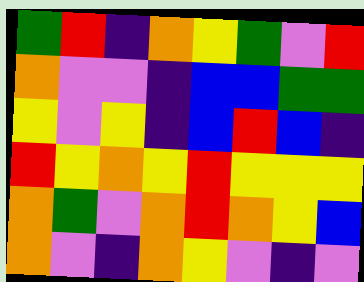[["green", "red", "indigo", "orange", "yellow", "green", "violet", "red"], ["orange", "violet", "violet", "indigo", "blue", "blue", "green", "green"], ["yellow", "violet", "yellow", "indigo", "blue", "red", "blue", "indigo"], ["red", "yellow", "orange", "yellow", "red", "yellow", "yellow", "yellow"], ["orange", "green", "violet", "orange", "red", "orange", "yellow", "blue"], ["orange", "violet", "indigo", "orange", "yellow", "violet", "indigo", "violet"]]